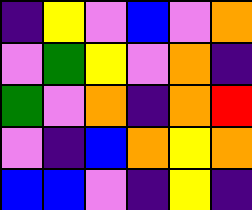[["indigo", "yellow", "violet", "blue", "violet", "orange"], ["violet", "green", "yellow", "violet", "orange", "indigo"], ["green", "violet", "orange", "indigo", "orange", "red"], ["violet", "indigo", "blue", "orange", "yellow", "orange"], ["blue", "blue", "violet", "indigo", "yellow", "indigo"]]